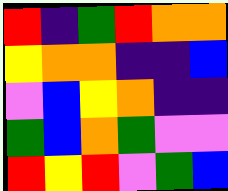[["red", "indigo", "green", "red", "orange", "orange"], ["yellow", "orange", "orange", "indigo", "indigo", "blue"], ["violet", "blue", "yellow", "orange", "indigo", "indigo"], ["green", "blue", "orange", "green", "violet", "violet"], ["red", "yellow", "red", "violet", "green", "blue"]]